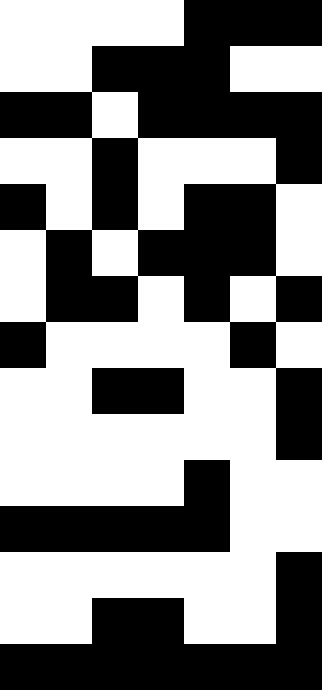[["white", "white", "white", "white", "black", "black", "black"], ["white", "white", "black", "black", "black", "white", "white"], ["black", "black", "white", "black", "black", "black", "black"], ["white", "white", "black", "white", "white", "white", "black"], ["black", "white", "black", "white", "black", "black", "white"], ["white", "black", "white", "black", "black", "black", "white"], ["white", "black", "black", "white", "black", "white", "black"], ["black", "white", "white", "white", "white", "black", "white"], ["white", "white", "black", "black", "white", "white", "black"], ["white", "white", "white", "white", "white", "white", "black"], ["white", "white", "white", "white", "black", "white", "white"], ["black", "black", "black", "black", "black", "white", "white"], ["white", "white", "white", "white", "white", "white", "black"], ["white", "white", "black", "black", "white", "white", "black"], ["black", "black", "black", "black", "black", "black", "black"]]